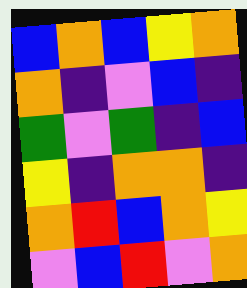[["blue", "orange", "blue", "yellow", "orange"], ["orange", "indigo", "violet", "blue", "indigo"], ["green", "violet", "green", "indigo", "blue"], ["yellow", "indigo", "orange", "orange", "indigo"], ["orange", "red", "blue", "orange", "yellow"], ["violet", "blue", "red", "violet", "orange"]]